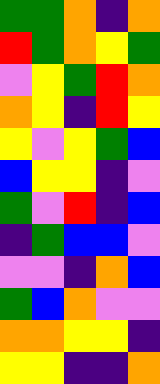[["green", "green", "orange", "indigo", "orange"], ["red", "green", "orange", "yellow", "green"], ["violet", "yellow", "green", "red", "orange"], ["orange", "yellow", "indigo", "red", "yellow"], ["yellow", "violet", "yellow", "green", "blue"], ["blue", "yellow", "yellow", "indigo", "violet"], ["green", "violet", "red", "indigo", "blue"], ["indigo", "green", "blue", "blue", "violet"], ["violet", "violet", "indigo", "orange", "blue"], ["green", "blue", "orange", "violet", "violet"], ["orange", "orange", "yellow", "yellow", "indigo"], ["yellow", "yellow", "indigo", "indigo", "orange"]]